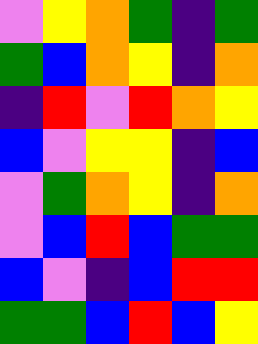[["violet", "yellow", "orange", "green", "indigo", "green"], ["green", "blue", "orange", "yellow", "indigo", "orange"], ["indigo", "red", "violet", "red", "orange", "yellow"], ["blue", "violet", "yellow", "yellow", "indigo", "blue"], ["violet", "green", "orange", "yellow", "indigo", "orange"], ["violet", "blue", "red", "blue", "green", "green"], ["blue", "violet", "indigo", "blue", "red", "red"], ["green", "green", "blue", "red", "blue", "yellow"]]